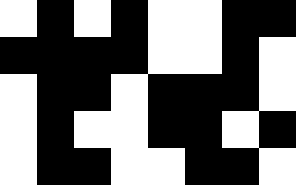[["white", "black", "white", "black", "white", "white", "black", "black"], ["black", "black", "black", "black", "white", "white", "black", "white"], ["white", "black", "black", "white", "black", "black", "black", "white"], ["white", "black", "white", "white", "black", "black", "white", "black"], ["white", "black", "black", "white", "white", "black", "black", "white"]]